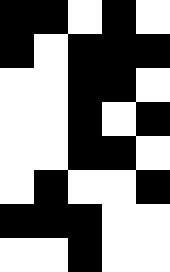[["black", "black", "white", "black", "white"], ["black", "white", "black", "black", "black"], ["white", "white", "black", "black", "white"], ["white", "white", "black", "white", "black"], ["white", "white", "black", "black", "white"], ["white", "black", "white", "white", "black"], ["black", "black", "black", "white", "white"], ["white", "white", "black", "white", "white"]]